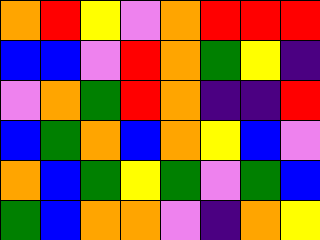[["orange", "red", "yellow", "violet", "orange", "red", "red", "red"], ["blue", "blue", "violet", "red", "orange", "green", "yellow", "indigo"], ["violet", "orange", "green", "red", "orange", "indigo", "indigo", "red"], ["blue", "green", "orange", "blue", "orange", "yellow", "blue", "violet"], ["orange", "blue", "green", "yellow", "green", "violet", "green", "blue"], ["green", "blue", "orange", "orange", "violet", "indigo", "orange", "yellow"]]